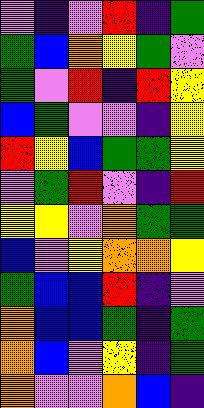[["violet", "indigo", "violet", "red", "indigo", "green"], ["green", "blue", "orange", "yellow", "green", "violet"], ["green", "violet", "red", "indigo", "red", "yellow"], ["blue", "green", "violet", "violet", "indigo", "yellow"], ["red", "yellow", "blue", "green", "green", "yellow"], ["violet", "green", "red", "violet", "indigo", "red"], ["yellow", "yellow", "violet", "orange", "green", "green"], ["blue", "violet", "yellow", "orange", "orange", "yellow"], ["green", "blue", "blue", "red", "indigo", "violet"], ["orange", "blue", "blue", "green", "indigo", "green"], ["orange", "blue", "violet", "yellow", "indigo", "green"], ["orange", "violet", "violet", "orange", "blue", "indigo"]]